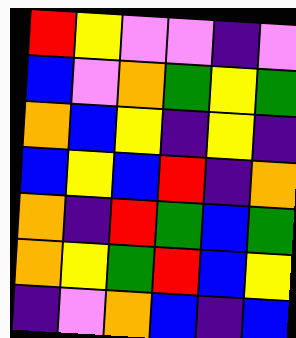[["red", "yellow", "violet", "violet", "indigo", "violet"], ["blue", "violet", "orange", "green", "yellow", "green"], ["orange", "blue", "yellow", "indigo", "yellow", "indigo"], ["blue", "yellow", "blue", "red", "indigo", "orange"], ["orange", "indigo", "red", "green", "blue", "green"], ["orange", "yellow", "green", "red", "blue", "yellow"], ["indigo", "violet", "orange", "blue", "indigo", "blue"]]